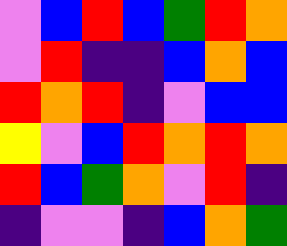[["violet", "blue", "red", "blue", "green", "red", "orange"], ["violet", "red", "indigo", "indigo", "blue", "orange", "blue"], ["red", "orange", "red", "indigo", "violet", "blue", "blue"], ["yellow", "violet", "blue", "red", "orange", "red", "orange"], ["red", "blue", "green", "orange", "violet", "red", "indigo"], ["indigo", "violet", "violet", "indigo", "blue", "orange", "green"]]